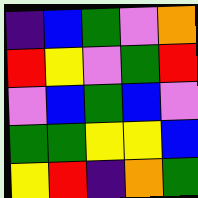[["indigo", "blue", "green", "violet", "orange"], ["red", "yellow", "violet", "green", "red"], ["violet", "blue", "green", "blue", "violet"], ["green", "green", "yellow", "yellow", "blue"], ["yellow", "red", "indigo", "orange", "green"]]